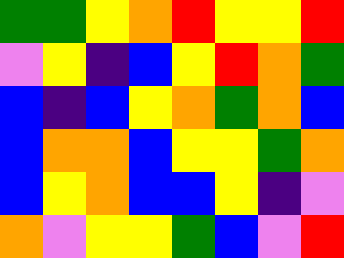[["green", "green", "yellow", "orange", "red", "yellow", "yellow", "red"], ["violet", "yellow", "indigo", "blue", "yellow", "red", "orange", "green"], ["blue", "indigo", "blue", "yellow", "orange", "green", "orange", "blue"], ["blue", "orange", "orange", "blue", "yellow", "yellow", "green", "orange"], ["blue", "yellow", "orange", "blue", "blue", "yellow", "indigo", "violet"], ["orange", "violet", "yellow", "yellow", "green", "blue", "violet", "red"]]